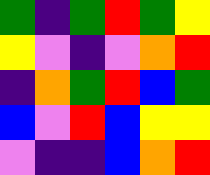[["green", "indigo", "green", "red", "green", "yellow"], ["yellow", "violet", "indigo", "violet", "orange", "red"], ["indigo", "orange", "green", "red", "blue", "green"], ["blue", "violet", "red", "blue", "yellow", "yellow"], ["violet", "indigo", "indigo", "blue", "orange", "red"]]